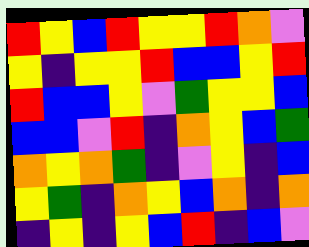[["red", "yellow", "blue", "red", "yellow", "yellow", "red", "orange", "violet"], ["yellow", "indigo", "yellow", "yellow", "red", "blue", "blue", "yellow", "red"], ["red", "blue", "blue", "yellow", "violet", "green", "yellow", "yellow", "blue"], ["blue", "blue", "violet", "red", "indigo", "orange", "yellow", "blue", "green"], ["orange", "yellow", "orange", "green", "indigo", "violet", "yellow", "indigo", "blue"], ["yellow", "green", "indigo", "orange", "yellow", "blue", "orange", "indigo", "orange"], ["indigo", "yellow", "indigo", "yellow", "blue", "red", "indigo", "blue", "violet"]]